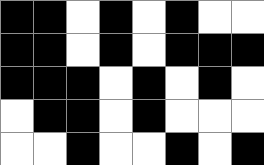[["black", "black", "white", "black", "white", "black", "white", "white"], ["black", "black", "white", "black", "white", "black", "black", "black"], ["black", "black", "black", "white", "black", "white", "black", "white"], ["white", "black", "black", "white", "black", "white", "white", "white"], ["white", "white", "black", "white", "white", "black", "white", "black"]]